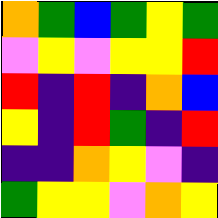[["orange", "green", "blue", "green", "yellow", "green"], ["violet", "yellow", "violet", "yellow", "yellow", "red"], ["red", "indigo", "red", "indigo", "orange", "blue"], ["yellow", "indigo", "red", "green", "indigo", "red"], ["indigo", "indigo", "orange", "yellow", "violet", "indigo"], ["green", "yellow", "yellow", "violet", "orange", "yellow"]]